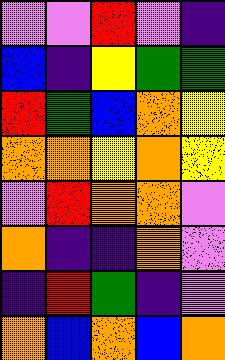[["violet", "violet", "red", "violet", "indigo"], ["blue", "indigo", "yellow", "green", "green"], ["red", "green", "blue", "orange", "yellow"], ["orange", "orange", "yellow", "orange", "yellow"], ["violet", "red", "orange", "orange", "violet"], ["orange", "indigo", "indigo", "orange", "violet"], ["indigo", "red", "green", "indigo", "violet"], ["orange", "blue", "orange", "blue", "orange"]]